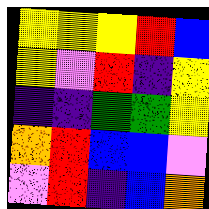[["yellow", "yellow", "yellow", "red", "blue"], ["yellow", "violet", "red", "indigo", "yellow"], ["indigo", "indigo", "green", "green", "yellow"], ["orange", "red", "blue", "blue", "violet"], ["violet", "red", "indigo", "blue", "orange"]]